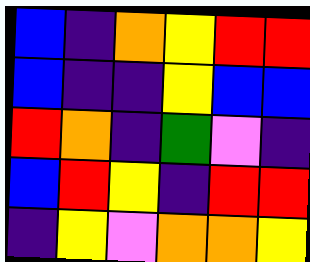[["blue", "indigo", "orange", "yellow", "red", "red"], ["blue", "indigo", "indigo", "yellow", "blue", "blue"], ["red", "orange", "indigo", "green", "violet", "indigo"], ["blue", "red", "yellow", "indigo", "red", "red"], ["indigo", "yellow", "violet", "orange", "orange", "yellow"]]